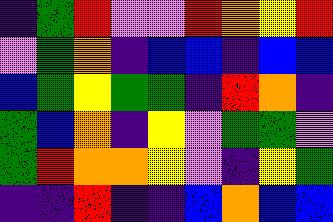[["indigo", "green", "red", "violet", "violet", "red", "orange", "yellow", "red"], ["violet", "green", "orange", "indigo", "blue", "blue", "indigo", "blue", "blue"], ["blue", "green", "yellow", "green", "green", "indigo", "red", "orange", "indigo"], ["green", "blue", "orange", "indigo", "yellow", "violet", "green", "green", "violet"], ["green", "red", "orange", "orange", "yellow", "violet", "indigo", "yellow", "green"], ["indigo", "indigo", "red", "indigo", "indigo", "blue", "orange", "blue", "blue"]]